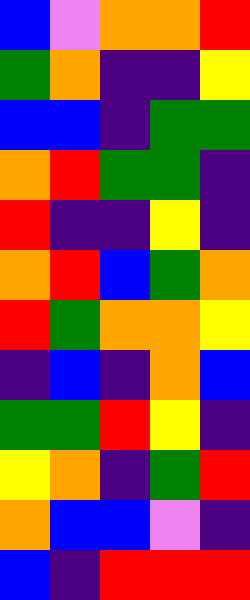[["blue", "violet", "orange", "orange", "red"], ["green", "orange", "indigo", "indigo", "yellow"], ["blue", "blue", "indigo", "green", "green"], ["orange", "red", "green", "green", "indigo"], ["red", "indigo", "indigo", "yellow", "indigo"], ["orange", "red", "blue", "green", "orange"], ["red", "green", "orange", "orange", "yellow"], ["indigo", "blue", "indigo", "orange", "blue"], ["green", "green", "red", "yellow", "indigo"], ["yellow", "orange", "indigo", "green", "red"], ["orange", "blue", "blue", "violet", "indigo"], ["blue", "indigo", "red", "red", "red"]]